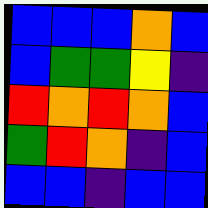[["blue", "blue", "blue", "orange", "blue"], ["blue", "green", "green", "yellow", "indigo"], ["red", "orange", "red", "orange", "blue"], ["green", "red", "orange", "indigo", "blue"], ["blue", "blue", "indigo", "blue", "blue"]]